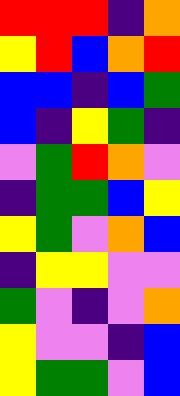[["red", "red", "red", "indigo", "orange"], ["yellow", "red", "blue", "orange", "red"], ["blue", "blue", "indigo", "blue", "green"], ["blue", "indigo", "yellow", "green", "indigo"], ["violet", "green", "red", "orange", "violet"], ["indigo", "green", "green", "blue", "yellow"], ["yellow", "green", "violet", "orange", "blue"], ["indigo", "yellow", "yellow", "violet", "violet"], ["green", "violet", "indigo", "violet", "orange"], ["yellow", "violet", "violet", "indigo", "blue"], ["yellow", "green", "green", "violet", "blue"]]